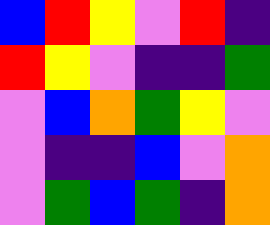[["blue", "red", "yellow", "violet", "red", "indigo"], ["red", "yellow", "violet", "indigo", "indigo", "green"], ["violet", "blue", "orange", "green", "yellow", "violet"], ["violet", "indigo", "indigo", "blue", "violet", "orange"], ["violet", "green", "blue", "green", "indigo", "orange"]]